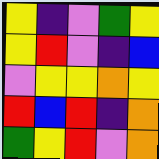[["yellow", "indigo", "violet", "green", "yellow"], ["yellow", "red", "violet", "indigo", "blue"], ["violet", "yellow", "yellow", "orange", "yellow"], ["red", "blue", "red", "indigo", "orange"], ["green", "yellow", "red", "violet", "orange"]]